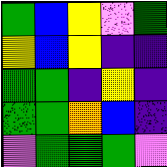[["green", "blue", "yellow", "violet", "green"], ["yellow", "blue", "yellow", "indigo", "indigo"], ["green", "green", "indigo", "yellow", "indigo"], ["green", "green", "orange", "blue", "indigo"], ["violet", "green", "green", "green", "violet"]]